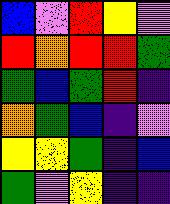[["blue", "violet", "red", "yellow", "violet"], ["red", "orange", "red", "red", "green"], ["green", "blue", "green", "red", "indigo"], ["orange", "green", "blue", "indigo", "violet"], ["yellow", "yellow", "green", "indigo", "blue"], ["green", "violet", "yellow", "indigo", "indigo"]]